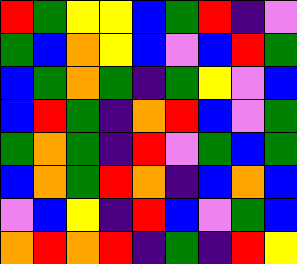[["red", "green", "yellow", "yellow", "blue", "green", "red", "indigo", "violet"], ["green", "blue", "orange", "yellow", "blue", "violet", "blue", "red", "green"], ["blue", "green", "orange", "green", "indigo", "green", "yellow", "violet", "blue"], ["blue", "red", "green", "indigo", "orange", "red", "blue", "violet", "green"], ["green", "orange", "green", "indigo", "red", "violet", "green", "blue", "green"], ["blue", "orange", "green", "red", "orange", "indigo", "blue", "orange", "blue"], ["violet", "blue", "yellow", "indigo", "red", "blue", "violet", "green", "blue"], ["orange", "red", "orange", "red", "indigo", "green", "indigo", "red", "yellow"]]